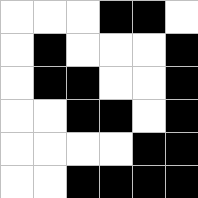[["white", "white", "white", "black", "black", "white"], ["white", "black", "white", "white", "white", "black"], ["white", "black", "black", "white", "white", "black"], ["white", "white", "black", "black", "white", "black"], ["white", "white", "white", "white", "black", "black"], ["white", "white", "black", "black", "black", "black"]]